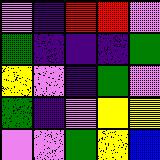[["violet", "indigo", "red", "red", "violet"], ["green", "indigo", "indigo", "indigo", "green"], ["yellow", "violet", "indigo", "green", "violet"], ["green", "indigo", "violet", "yellow", "yellow"], ["violet", "violet", "green", "yellow", "blue"]]